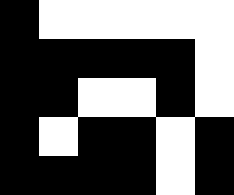[["black", "white", "white", "white", "white", "white"], ["black", "black", "black", "black", "black", "white"], ["black", "black", "white", "white", "black", "white"], ["black", "white", "black", "black", "white", "black"], ["black", "black", "black", "black", "white", "black"]]